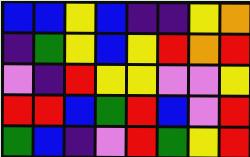[["blue", "blue", "yellow", "blue", "indigo", "indigo", "yellow", "orange"], ["indigo", "green", "yellow", "blue", "yellow", "red", "orange", "red"], ["violet", "indigo", "red", "yellow", "yellow", "violet", "violet", "yellow"], ["red", "red", "blue", "green", "red", "blue", "violet", "red"], ["green", "blue", "indigo", "violet", "red", "green", "yellow", "red"]]